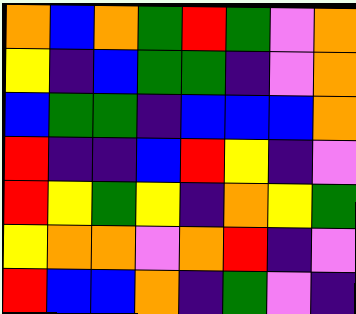[["orange", "blue", "orange", "green", "red", "green", "violet", "orange"], ["yellow", "indigo", "blue", "green", "green", "indigo", "violet", "orange"], ["blue", "green", "green", "indigo", "blue", "blue", "blue", "orange"], ["red", "indigo", "indigo", "blue", "red", "yellow", "indigo", "violet"], ["red", "yellow", "green", "yellow", "indigo", "orange", "yellow", "green"], ["yellow", "orange", "orange", "violet", "orange", "red", "indigo", "violet"], ["red", "blue", "blue", "orange", "indigo", "green", "violet", "indigo"]]